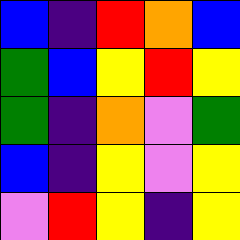[["blue", "indigo", "red", "orange", "blue"], ["green", "blue", "yellow", "red", "yellow"], ["green", "indigo", "orange", "violet", "green"], ["blue", "indigo", "yellow", "violet", "yellow"], ["violet", "red", "yellow", "indigo", "yellow"]]